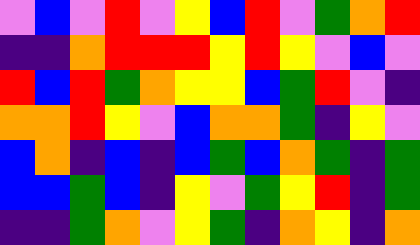[["violet", "blue", "violet", "red", "violet", "yellow", "blue", "red", "violet", "green", "orange", "red"], ["indigo", "indigo", "orange", "red", "red", "red", "yellow", "red", "yellow", "violet", "blue", "violet"], ["red", "blue", "red", "green", "orange", "yellow", "yellow", "blue", "green", "red", "violet", "indigo"], ["orange", "orange", "red", "yellow", "violet", "blue", "orange", "orange", "green", "indigo", "yellow", "violet"], ["blue", "orange", "indigo", "blue", "indigo", "blue", "green", "blue", "orange", "green", "indigo", "green"], ["blue", "blue", "green", "blue", "indigo", "yellow", "violet", "green", "yellow", "red", "indigo", "green"], ["indigo", "indigo", "green", "orange", "violet", "yellow", "green", "indigo", "orange", "yellow", "indigo", "orange"]]